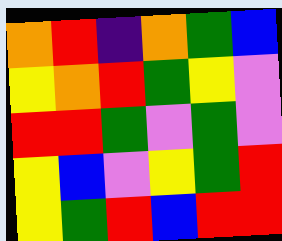[["orange", "red", "indigo", "orange", "green", "blue"], ["yellow", "orange", "red", "green", "yellow", "violet"], ["red", "red", "green", "violet", "green", "violet"], ["yellow", "blue", "violet", "yellow", "green", "red"], ["yellow", "green", "red", "blue", "red", "red"]]